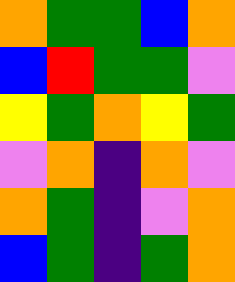[["orange", "green", "green", "blue", "orange"], ["blue", "red", "green", "green", "violet"], ["yellow", "green", "orange", "yellow", "green"], ["violet", "orange", "indigo", "orange", "violet"], ["orange", "green", "indigo", "violet", "orange"], ["blue", "green", "indigo", "green", "orange"]]